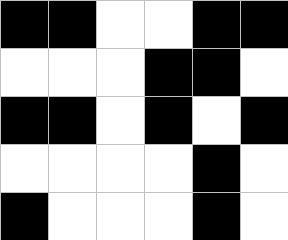[["black", "black", "white", "white", "black", "black"], ["white", "white", "white", "black", "black", "white"], ["black", "black", "white", "black", "white", "black"], ["white", "white", "white", "white", "black", "white"], ["black", "white", "white", "white", "black", "white"]]